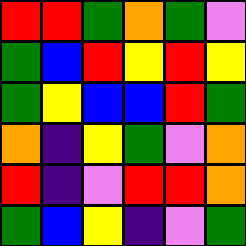[["red", "red", "green", "orange", "green", "violet"], ["green", "blue", "red", "yellow", "red", "yellow"], ["green", "yellow", "blue", "blue", "red", "green"], ["orange", "indigo", "yellow", "green", "violet", "orange"], ["red", "indigo", "violet", "red", "red", "orange"], ["green", "blue", "yellow", "indigo", "violet", "green"]]